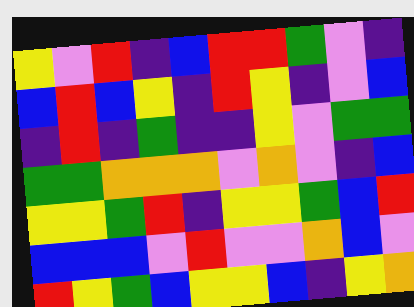[["yellow", "violet", "red", "indigo", "blue", "red", "red", "green", "violet", "indigo"], ["blue", "red", "blue", "yellow", "indigo", "red", "yellow", "indigo", "violet", "blue"], ["indigo", "red", "indigo", "green", "indigo", "indigo", "yellow", "violet", "green", "green"], ["green", "green", "orange", "orange", "orange", "violet", "orange", "violet", "indigo", "blue"], ["yellow", "yellow", "green", "red", "indigo", "yellow", "yellow", "green", "blue", "red"], ["blue", "blue", "blue", "violet", "red", "violet", "violet", "orange", "blue", "violet"], ["red", "yellow", "green", "blue", "yellow", "yellow", "blue", "indigo", "yellow", "orange"]]